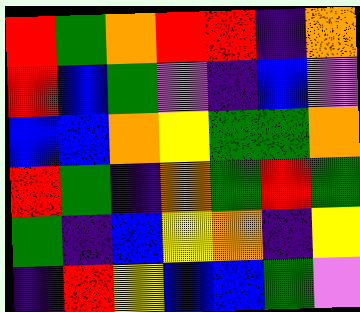[["red", "green", "orange", "red", "red", "indigo", "orange"], ["red", "blue", "green", "violet", "indigo", "blue", "violet"], ["blue", "blue", "orange", "yellow", "green", "green", "orange"], ["red", "green", "indigo", "orange", "green", "red", "green"], ["green", "indigo", "blue", "yellow", "orange", "indigo", "yellow"], ["indigo", "red", "yellow", "blue", "blue", "green", "violet"]]